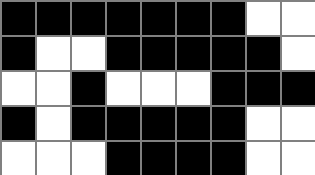[["black", "black", "black", "black", "black", "black", "black", "white", "white"], ["black", "white", "white", "black", "black", "black", "black", "black", "white"], ["white", "white", "black", "white", "white", "white", "black", "black", "black"], ["black", "white", "black", "black", "black", "black", "black", "white", "white"], ["white", "white", "white", "black", "black", "black", "black", "white", "white"]]